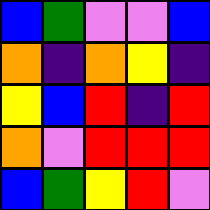[["blue", "green", "violet", "violet", "blue"], ["orange", "indigo", "orange", "yellow", "indigo"], ["yellow", "blue", "red", "indigo", "red"], ["orange", "violet", "red", "red", "red"], ["blue", "green", "yellow", "red", "violet"]]